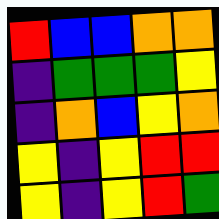[["red", "blue", "blue", "orange", "orange"], ["indigo", "green", "green", "green", "yellow"], ["indigo", "orange", "blue", "yellow", "orange"], ["yellow", "indigo", "yellow", "red", "red"], ["yellow", "indigo", "yellow", "red", "green"]]